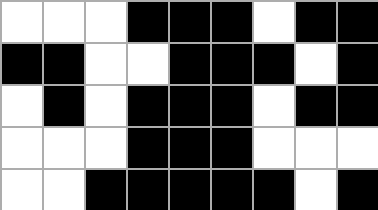[["white", "white", "white", "black", "black", "black", "white", "black", "black"], ["black", "black", "white", "white", "black", "black", "black", "white", "black"], ["white", "black", "white", "black", "black", "black", "white", "black", "black"], ["white", "white", "white", "black", "black", "black", "white", "white", "white"], ["white", "white", "black", "black", "black", "black", "black", "white", "black"]]